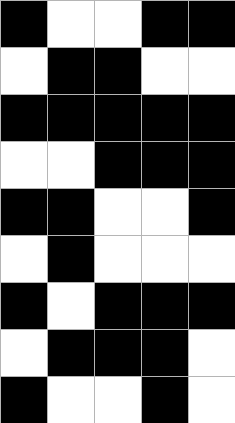[["black", "white", "white", "black", "black"], ["white", "black", "black", "white", "white"], ["black", "black", "black", "black", "black"], ["white", "white", "black", "black", "black"], ["black", "black", "white", "white", "black"], ["white", "black", "white", "white", "white"], ["black", "white", "black", "black", "black"], ["white", "black", "black", "black", "white"], ["black", "white", "white", "black", "white"]]